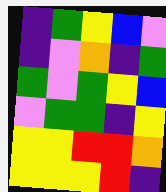[["indigo", "green", "yellow", "blue", "violet"], ["indigo", "violet", "orange", "indigo", "green"], ["green", "violet", "green", "yellow", "blue"], ["violet", "green", "green", "indigo", "yellow"], ["yellow", "yellow", "red", "red", "orange"], ["yellow", "yellow", "yellow", "red", "indigo"]]